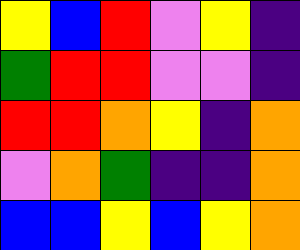[["yellow", "blue", "red", "violet", "yellow", "indigo"], ["green", "red", "red", "violet", "violet", "indigo"], ["red", "red", "orange", "yellow", "indigo", "orange"], ["violet", "orange", "green", "indigo", "indigo", "orange"], ["blue", "blue", "yellow", "blue", "yellow", "orange"]]